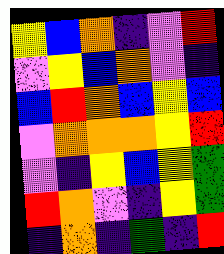[["yellow", "blue", "orange", "indigo", "violet", "red"], ["violet", "yellow", "blue", "orange", "violet", "indigo"], ["blue", "red", "orange", "blue", "yellow", "blue"], ["violet", "orange", "orange", "orange", "yellow", "red"], ["violet", "indigo", "yellow", "blue", "yellow", "green"], ["red", "orange", "violet", "indigo", "yellow", "green"], ["indigo", "orange", "indigo", "green", "indigo", "red"]]